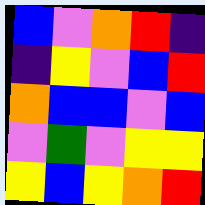[["blue", "violet", "orange", "red", "indigo"], ["indigo", "yellow", "violet", "blue", "red"], ["orange", "blue", "blue", "violet", "blue"], ["violet", "green", "violet", "yellow", "yellow"], ["yellow", "blue", "yellow", "orange", "red"]]